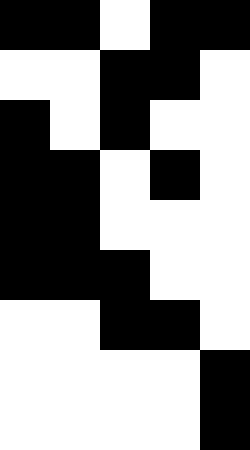[["black", "black", "white", "black", "black"], ["white", "white", "black", "black", "white"], ["black", "white", "black", "white", "white"], ["black", "black", "white", "black", "white"], ["black", "black", "white", "white", "white"], ["black", "black", "black", "white", "white"], ["white", "white", "black", "black", "white"], ["white", "white", "white", "white", "black"], ["white", "white", "white", "white", "black"]]